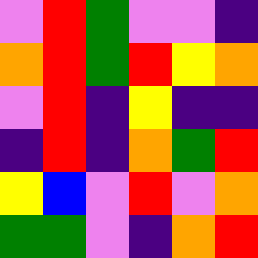[["violet", "red", "green", "violet", "violet", "indigo"], ["orange", "red", "green", "red", "yellow", "orange"], ["violet", "red", "indigo", "yellow", "indigo", "indigo"], ["indigo", "red", "indigo", "orange", "green", "red"], ["yellow", "blue", "violet", "red", "violet", "orange"], ["green", "green", "violet", "indigo", "orange", "red"]]